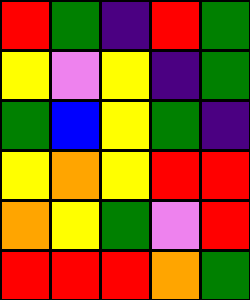[["red", "green", "indigo", "red", "green"], ["yellow", "violet", "yellow", "indigo", "green"], ["green", "blue", "yellow", "green", "indigo"], ["yellow", "orange", "yellow", "red", "red"], ["orange", "yellow", "green", "violet", "red"], ["red", "red", "red", "orange", "green"]]